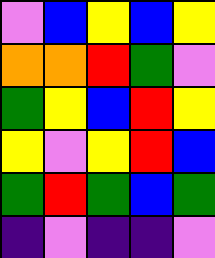[["violet", "blue", "yellow", "blue", "yellow"], ["orange", "orange", "red", "green", "violet"], ["green", "yellow", "blue", "red", "yellow"], ["yellow", "violet", "yellow", "red", "blue"], ["green", "red", "green", "blue", "green"], ["indigo", "violet", "indigo", "indigo", "violet"]]